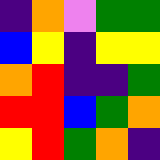[["indigo", "orange", "violet", "green", "green"], ["blue", "yellow", "indigo", "yellow", "yellow"], ["orange", "red", "indigo", "indigo", "green"], ["red", "red", "blue", "green", "orange"], ["yellow", "red", "green", "orange", "indigo"]]